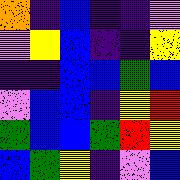[["orange", "indigo", "blue", "indigo", "indigo", "violet"], ["violet", "yellow", "blue", "indigo", "indigo", "yellow"], ["indigo", "indigo", "blue", "blue", "green", "blue"], ["violet", "blue", "blue", "indigo", "yellow", "red"], ["green", "blue", "blue", "green", "red", "yellow"], ["blue", "green", "yellow", "indigo", "violet", "blue"]]